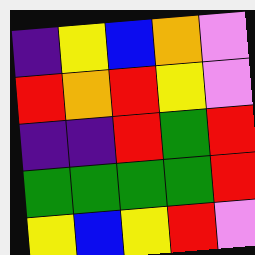[["indigo", "yellow", "blue", "orange", "violet"], ["red", "orange", "red", "yellow", "violet"], ["indigo", "indigo", "red", "green", "red"], ["green", "green", "green", "green", "red"], ["yellow", "blue", "yellow", "red", "violet"]]